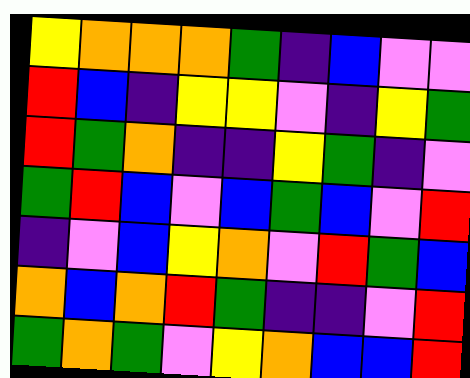[["yellow", "orange", "orange", "orange", "green", "indigo", "blue", "violet", "violet"], ["red", "blue", "indigo", "yellow", "yellow", "violet", "indigo", "yellow", "green"], ["red", "green", "orange", "indigo", "indigo", "yellow", "green", "indigo", "violet"], ["green", "red", "blue", "violet", "blue", "green", "blue", "violet", "red"], ["indigo", "violet", "blue", "yellow", "orange", "violet", "red", "green", "blue"], ["orange", "blue", "orange", "red", "green", "indigo", "indigo", "violet", "red"], ["green", "orange", "green", "violet", "yellow", "orange", "blue", "blue", "red"]]